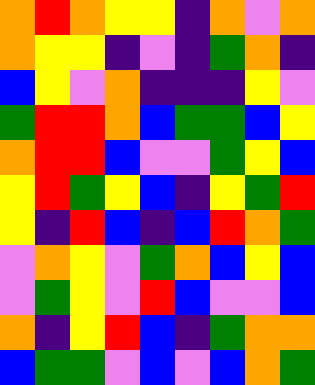[["orange", "red", "orange", "yellow", "yellow", "indigo", "orange", "violet", "orange"], ["orange", "yellow", "yellow", "indigo", "violet", "indigo", "green", "orange", "indigo"], ["blue", "yellow", "violet", "orange", "indigo", "indigo", "indigo", "yellow", "violet"], ["green", "red", "red", "orange", "blue", "green", "green", "blue", "yellow"], ["orange", "red", "red", "blue", "violet", "violet", "green", "yellow", "blue"], ["yellow", "red", "green", "yellow", "blue", "indigo", "yellow", "green", "red"], ["yellow", "indigo", "red", "blue", "indigo", "blue", "red", "orange", "green"], ["violet", "orange", "yellow", "violet", "green", "orange", "blue", "yellow", "blue"], ["violet", "green", "yellow", "violet", "red", "blue", "violet", "violet", "blue"], ["orange", "indigo", "yellow", "red", "blue", "indigo", "green", "orange", "orange"], ["blue", "green", "green", "violet", "blue", "violet", "blue", "orange", "green"]]